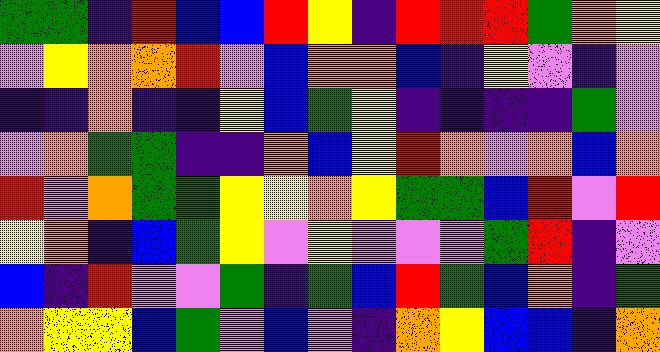[["green", "green", "indigo", "red", "blue", "blue", "red", "yellow", "indigo", "red", "red", "red", "green", "orange", "yellow"], ["violet", "yellow", "orange", "orange", "red", "violet", "blue", "orange", "orange", "blue", "indigo", "yellow", "violet", "indigo", "violet"], ["indigo", "indigo", "orange", "indigo", "indigo", "yellow", "blue", "green", "yellow", "indigo", "indigo", "indigo", "indigo", "green", "violet"], ["violet", "orange", "green", "green", "indigo", "indigo", "orange", "blue", "yellow", "red", "orange", "violet", "orange", "blue", "orange"], ["red", "violet", "orange", "green", "green", "yellow", "yellow", "orange", "yellow", "green", "green", "blue", "red", "violet", "red"], ["yellow", "orange", "indigo", "blue", "green", "yellow", "violet", "yellow", "violet", "violet", "violet", "green", "red", "indigo", "violet"], ["blue", "indigo", "red", "violet", "violet", "green", "indigo", "green", "blue", "red", "green", "blue", "orange", "indigo", "green"], ["orange", "yellow", "yellow", "blue", "green", "violet", "blue", "violet", "indigo", "orange", "yellow", "blue", "blue", "indigo", "orange"]]